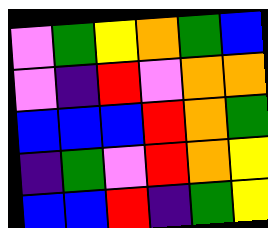[["violet", "green", "yellow", "orange", "green", "blue"], ["violet", "indigo", "red", "violet", "orange", "orange"], ["blue", "blue", "blue", "red", "orange", "green"], ["indigo", "green", "violet", "red", "orange", "yellow"], ["blue", "blue", "red", "indigo", "green", "yellow"]]